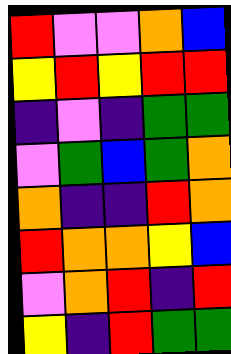[["red", "violet", "violet", "orange", "blue"], ["yellow", "red", "yellow", "red", "red"], ["indigo", "violet", "indigo", "green", "green"], ["violet", "green", "blue", "green", "orange"], ["orange", "indigo", "indigo", "red", "orange"], ["red", "orange", "orange", "yellow", "blue"], ["violet", "orange", "red", "indigo", "red"], ["yellow", "indigo", "red", "green", "green"]]